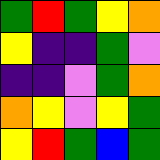[["green", "red", "green", "yellow", "orange"], ["yellow", "indigo", "indigo", "green", "violet"], ["indigo", "indigo", "violet", "green", "orange"], ["orange", "yellow", "violet", "yellow", "green"], ["yellow", "red", "green", "blue", "green"]]